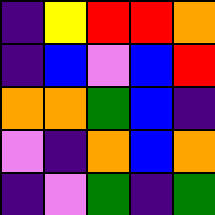[["indigo", "yellow", "red", "red", "orange"], ["indigo", "blue", "violet", "blue", "red"], ["orange", "orange", "green", "blue", "indigo"], ["violet", "indigo", "orange", "blue", "orange"], ["indigo", "violet", "green", "indigo", "green"]]